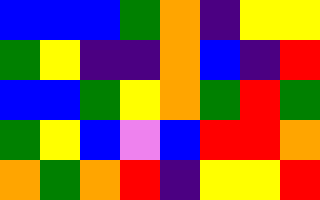[["blue", "blue", "blue", "green", "orange", "indigo", "yellow", "yellow"], ["green", "yellow", "indigo", "indigo", "orange", "blue", "indigo", "red"], ["blue", "blue", "green", "yellow", "orange", "green", "red", "green"], ["green", "yellow", "blue", "violet", "blue", "red", "red", "orange"], ["orange", "green", "orange", "red", "indigo", "yellow", "yellow", "red"]]